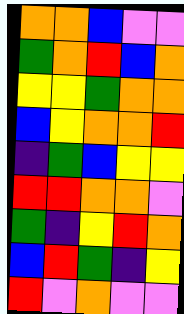[["orange", "orange", "blue", "violet", "violet"], ["green", "orange", "red", "blue", "orange"], ["yellow", "yellow", "green", "orange", "orange"], ["blue", "yellow", "orange", "orange", "red"], ["indigo", "green", "blue", "yellow", "yellow"], ["red", "red", "orange", "orange", "violet"], ["green", "indigo", "yellow", "red", "orange"], ["blue", "red", "green", "indigo", "yellow"], ["red", "violet", "orange", "violet", "violet"]]